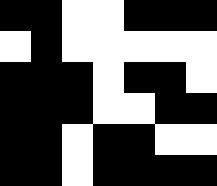[["black", "black", "white", "white", "black", "black", "black"], ["white", "black", "white", "white", "white", "white", "white"], ["black", "black", "black", "white", "black", "black", "white"], ["black", "black", "black", "white", "white", "black", "black"], ["black", "black", "white", "black", "black", "white", "white"], ["black", "black", "white", "black", "black", "black", "black"]]